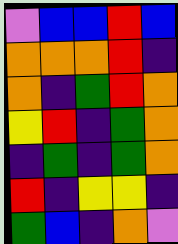[["violet", "blue", "blue", "red", "blue"], ["orange", "orange", "orange", "red", "indigo"], ["orange", "indigo", "green", "red", "orange"], ["yellow", "red", "indigo", "green", "orange"], ["indigo", "green", "indigo", "green", "orange"], ["red", "indigo", "yellow", "yellow", "indigo"], ["green", "blue", "indigo", "orange", "violet"]]